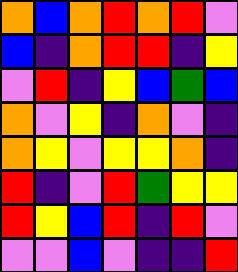[["orange", "blue", "orange", "red", "orange", "red", "violet"], ["blue", "indigo", "orange", "red", "red", "indigo", "yellow"], ["violet", "red", "indigo", "yellow", "blue", "green", "blue"], ["orange", "violet", "yellow", "indigo", "orange", "violet", "indigo"], ["orange", "yellow", "violet", "yellow", "yellow", "orange", "indigo"], ["red", "indigo", "violet", "red", "green", "yellow", "yellow"], ["red", "yellow", "blue", "red", "indigo", "red", "violet"], ["violet", "violet", "blue", "violet", "indigo", "indigo", "red"]]